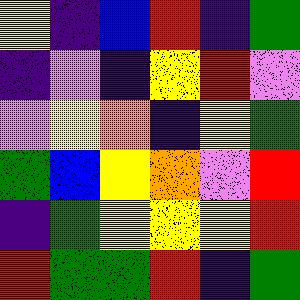[["yellow", "indigo", "blue", "red", "indigo", "green"], ["indigo", "violet", "indigo", "yellow", "red", "violet"], ["violet", "yellow", "orange", "indigo", "yellow", "green"], ["green", "blue", "yellow", "orange", "violet", "red"], ["indigo", "green", "yellow", "yellow", "yellow", "red"], ["red", "green", "green", "red", "indigo", "green"]]